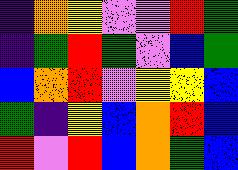[["indigo", "orange", "yellow", "violet", "violet", "red", "green"], ["indigo", "green", "red", "green", "violet", "blue", "green"], ["blue", "orange", "red", "violet", "yellow", "yellow", "blue"], ["green", "indigo", "yellow", "blue", "orange", "red", "blue"], ["red", "violet", "red", "blue", "orange", "green", "blue"]]